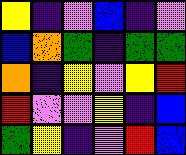[["yellow", "indigo", "violet", "blue", "indigo", "violet"], ["blue", "orange", "green", "indigo", "green", "green"], ["orange", "indigo", "yellow", "violet", "yellow", "red"], ["red", "violet", "violet", "yellow", "indigo", "blue"], ["green", "yellow", "indigo", "violet", "red", "blue"]]